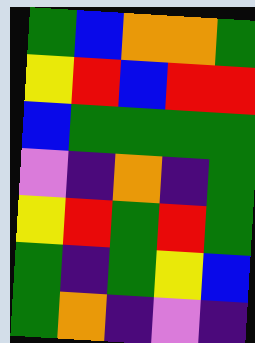[["green", "blue", "orange", "orange", "green"], ["yellow", "red", "blue", "red", "red"], ["blue", "green", "green", "green", "green"], ["violet", "indigo", "orange", "indigo", "green"], ["yellow", "red", "green", "red", "green"], ["green", "indigo", "green", "yellow", "blue"], ["green", "orange", "indigo", "violet", "indigo"]]